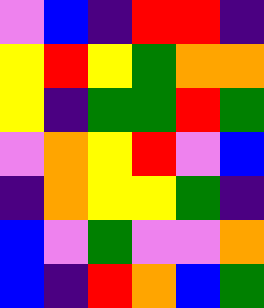[["violet", "blue", "indigo", "red", "red", "indigo"], ["yellow", "red", "yellow", "green", "orange", "orange"], ["yellow", "indigo", "green", "green", "red", "green"], ["violet", "orange", "yellow", "red", "violet", "blue"], ["indigo", "orange", "yellow", "yellow", "green", "indigo"], ["blue", "violet", "green", "violet", "violet", "orange"], ["blue", "indigo", "red", "orange", "blue", "green"]]